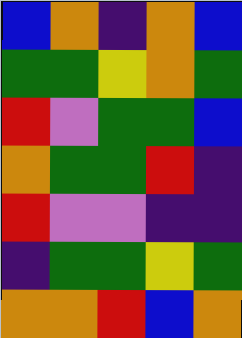[["blue", "orange", "indigo", "orange", "blue"], ["green", "green", "yellow", "orange", "green"], ["red", "violet", "green", "green", "blue"], ["orange", "green", "green", "red", "indigo"], ["red", "violet", "violet", "indigo", "indigo"], ["indigo", "green", "green", "yellow", "green"], ["orange", "orange", "red", "blue", "orange"]]